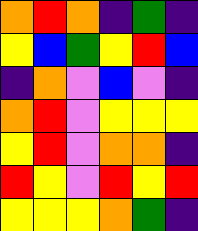[["orange", "red", "orange", "indigo", "green", "indigo"], ["yellow", "blue", "green", "yellow", "red", "blue"], ["indigo", "orange", "violet", "blue", "violet", "indigo"], ["orange", "red", "violet", "yellow", "yellow", "yellow"], ["yellow", "red", "violet", "orange", "orange", "indigo"], ["red", "yellow", "violet", "red", "yellow", "red"], ["yellow", "yellow", "yellow", "orange", "green", "indigo"]]